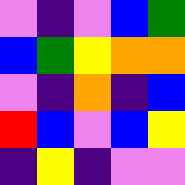[["violet", "indigo", "violet", "blue", "green"], ["blue", "green", "yellow", "orange", "orange"], ["violet", "indigo", "orange", "indigo", "blue"], ["red", "blue", "violet", "blue", "yellow"], ["indigo", "yellow", "indigo", "violet", "violet"]]